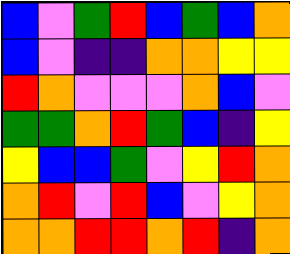[["blue", "violet", "green", "red", "blue", "green", "blue", "orange"], ["blue", "violet", "indigo", "indigo", "orange", "orange", "yellow", "yellow"], ["red", "orange", "violet", "violet", "violet", "orange", "blue", "violet"], ["green", "green", "orange", "red", "green", "blue", "indigo", "yellow"], ["yellow", "blue", "blue", "green", "violet", "yellow", "red", "orange"], ["orange", "red", "violet", "red", "blue", "violet", "yellow", "orange"], ["orange", "orange", "red", "red", "orange", "red", "indigo", "orange"]]